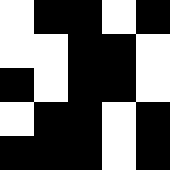[["white", "black", "black", "white", "black"], ["white", "white", "black", "black", "white"], ["black", "white", "black", "black", "white"], ["white", "black", "black", "white", "black"], ["black", "black", "black", "white", "black"]]